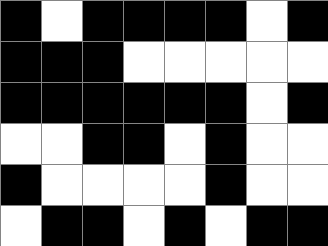[["black", "white", "black", "black", "black", "black", "white", "black"], ["black", "black", "black", "white", "white", "white", "white", "white"], ["black", "black", "black", "black", "black", "black", "white", "black"], ["white", "white", "black", "black", "white", "black", "white", "white"], ["black", "white", "white", "white", "white", "black", "white", "white"], ["white", "black", "black", "white", "black", "white", "black", "black"]]